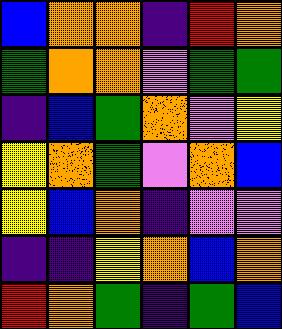[["blue", "orange", "orange", "indigo", "red", "orange"], ["green", "orange", "orange", "violet", "green", "green"], ["indigo", "blue", "green", "orange", "violet", "yellow"], ["yellow", "orange", "green", "violet", "orange", "blue"], ["yellow", "blue", "orange", "indigo", "violet", "violet"], ["indigo", "indigo", "yellow", "orange", "blue", "orange"], ["red", "orange", "green", "indigo", "green", "blue"]]